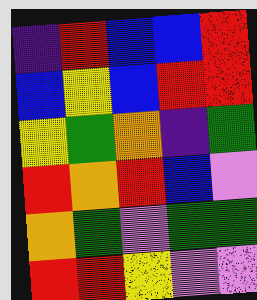[["indigo", "red", "blue", "blue", "red"], ["blue", "yellow", "blue", "red", "red"], ["yellow", "green", "orange", "indigo", "green"], ["red", "orange", "red", "blue", "violet"], ["orange", "green", "violet", "green", "green"], ["red", "red", "yellow", "violet", "violet"]]